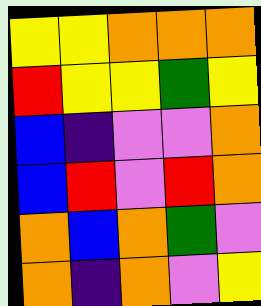[["yellow", "yellow", "orange", "orange", "orange"], ["red", "yellow", "yellow", "green", "yellow"], ["blue", "indigo", "violet", "violet", "orange"], ["blue", "red", "violet", "red", "orange"], ["orange", "blue", "orange", "green", "violet"], ["orange", "indigo", "orange", "violet", "yellow"]]